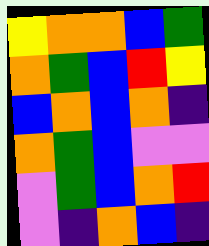[["yellow", "orange", "orange", "blue", "green"], ["orange", "green", "blue", "red", "yellow"], ["blue", "orange", "blue", "orange", "indigo"], ["orange", "green", "blue", "violet", "violet"], ["violet", "green", "blue", "orange", "red"], ["violet", "indigo", "orange", "blue", "indigo"]]